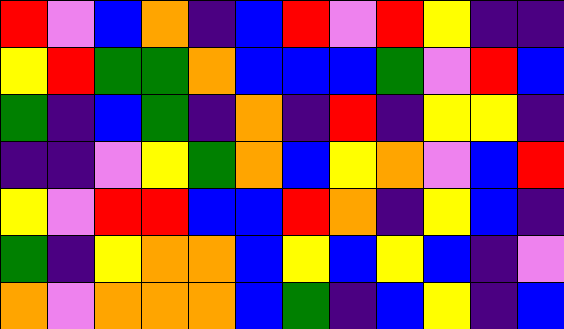[["red", "violet", "blue", "orange", "indigo", "blue", "red", "violet", "red", "yellow", "indigo", "indigo"], ["yellow", "red", "green", "green", "orange", "blue", "blue", "blue", "green", "violet", "red", "blue"], ["green", "indigo", "blue", "green", "indigo", "orange", "indigo", "red", "indigo", "yellow", "yellow", "indigo"], ["indigo", "indigo", "violet", "yellow", "green", "orange", "blue", "yellow", "orange", "violet", "blue", "red"], ["yellow", "violet", "red", "red", "blue", "blue", "red", "orange", "indigo", "yellow", "blue", "indigo"], ["green", "indigo", "yellow", "orange", "orange", "blue", "yellow", "blue", "yellow", "blue", "indigo", "violet"], ["orange", "violet", "orange", "orange", "orange", "blue", "green", "indigo", "blue", "yellow", "indigo", "blue"]]